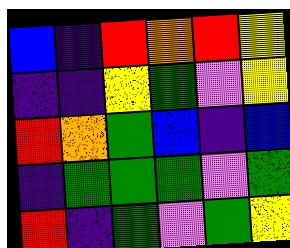[["blue", "indigo", "red", "orange", "red", "yellow"], ["indigo", "indigo", "yellow", "green", "violet", "yellow"], ["red", "orange", "green", "blue", "indigo", "blue"], ["indigo", "green", "green", "green", "violet", "green"], ["red", "indigo", "green", "violet", "green", "yellow"]]